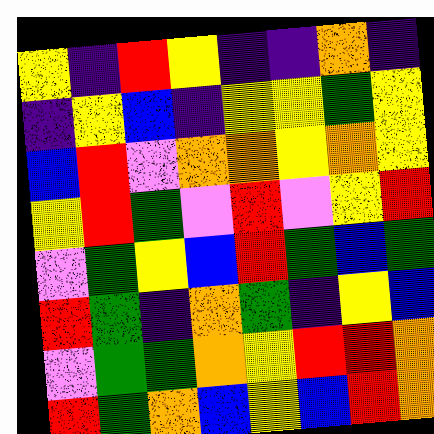[["yellow", "indigo", "red", "yellow", "indigo", "indigo", "orange", "indigo"], ["indigo", "yellow", "blue", "indigo", "yellow", "yellow", "green", "yellow"], ["blue", "red", "violet", "orange", "orange", "yellow", "orange", "yellow"], ["yellow", "red", "green", "violet", "red", "violet", "yellow", "red"], ["violet", "green", "yellow", "blue", "red", "green", "blue", "green"], ["red", "green", "indigo", "orange", "green", "indigo", "yellow", "blue"], ["violet", "green", "green", "orange", "yellow", "red", "red", "orange"], ["red", "green", "orange", "blue", "yellow", "blue", "red", "orange"]]